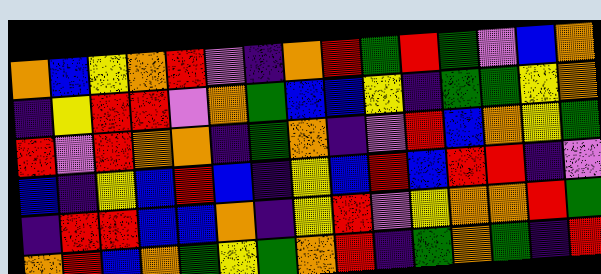[["orange", "blue", "yellow", "orange", "red", "violet", "indigo", "orange", "red", "green", "red", "green", "violet", "blue", "orange"], ["indigo", "yellow", "red", "red", "violet", "orange", "green", "blue", "blue", "yellow", "indigo", "green", "green", "yellow", "orange"], ["red", "violet", "red", "orange", "orange", "indigo", "green", "orange", "indigo", "violet", "red", "blue", "orange", "yellow", "green"], ["blue", "indigo", "yellow", "blue", "red", "blue", "indigo", "yellow", "blue", "red", "blue", "red", "red", "indigo", "violet"], ["indigo", "red", "red", "blue", "blue", "orange", "indigo", "yellow", "red", "violet", "yellow", "orange", "orange", "red", "green"], ["orange", "red", "blue", "orange", "green", "yellow", "green", "orange", "red", "indigo", "green", "orange", "green", "indigo", "red"]]